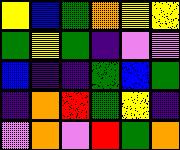[["yellow", "blue", "green", "orange", "yellow", "yellow"], ["green", "yellow", "green", "indigo", "violet", "violet"], ["blue", "indigo", "indigo", "green", "blue", "green"], ["indigo", "orange", "red", "green", "yellow", "indigo"], ["violet", "orange", "violet", "red", "green", "orange"]]